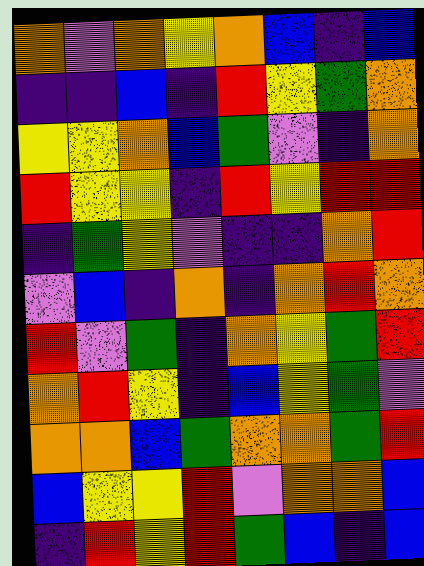[["orange", "violet", "orange", "yellow", "orange", "blue", "indigo", "blue"], ["indigo", "indigo", "blue", "indigo", "red", "yellow", "green", "orange"], ["yellow", "yellow", "orange", "blue", "green", "violet", "indigo", "orange"], ["red", "yellow", "yellow", "indigo", "red", "yellow", "red", "red"], ["indigo", "green", "yellow", "violet", "indigo", "indigo", "orange", "red"], ["violet", "blue", "indigo", "orange", "indigo", "orange", "red", "orange"], ["red", "violet", "green", "indigo", "orange", "yellow", "green", "red"], ["orange", "red", "yellow", "indigo", "blue", "yellow", "green", "violet"], ["orange", "orange", "blue", "green", "orange", "orange", "green", "red"], ["blue", "yellow", "yellow", "red", "violet", "orange", "orange", "blue"], ["indigo", "red", "yellow", "red", "green", "blue", "indigo", "blue"]]